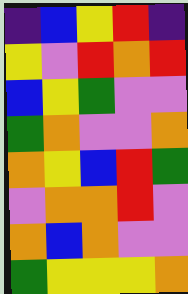[["indigo", "blue", "yellow", "red", "indigo"], ["yellow", "violet", "red", "orange", "red"], ["blue", "yellow", "green", "violet", "violet"], ["green", "orange", "violet", "violet", "orange"], ["orange", "yellow", "blue", "red", "green"], ["violet", "orange", "orange", "red", "violet"], ["orange", "blue", "orange", "violet", "violet"], ["green", "yellow", "yellow", "yellow", "orange"]]